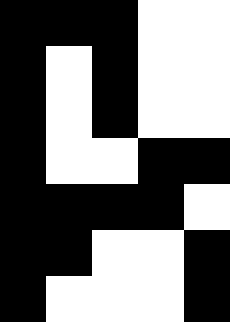[["black", "black", "black", "white", "white"], ["black", "white", "black", "white", "white"], ["black", "white", "black", "white", "white"], ["black", "white", "white", "black", "black"], ["black", "black", "black", "black", "white"], ["black", "black", "white", "white", "black"], ["black", "white", "white", "white", "black"]]